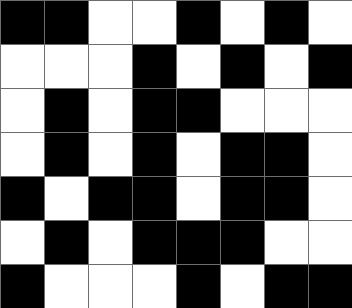[["black", "black", "white", "white", "black", "white", "black", "white"], ["white", "white", "white", "black", "white", "black", "white", "black"], ["white", "black", "white", "black", "black", "white", "white", "white"], ["white", "black", "white", "black", "white", "black", "black", "white"], ["black", "white", "black", "black", "white", "black", "black", "white"], ["white", "black", "white", "black", "black", "black", "white", "white"], ["black", "white", "white", "white", "black", "white", "black", "black"]]